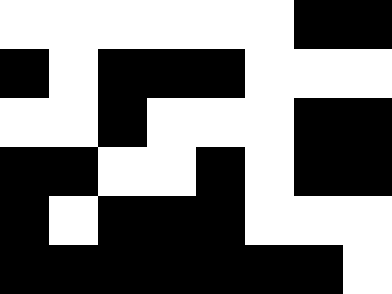[["white", "white", "white", "white", "white", "white", "black", "black"], ["black", "white", "black", "black", "black", "white", "white", "white"], ["white", "white", "black", "white", "white", "white", "black", "black"], ["black", "black", "white", "white", "black", "white", "black", "black"], ["black", "white", "black", "black", "black", "white", "white", "white"], ["black", "black", "black", "black", "black", "black", "black", "white"]]